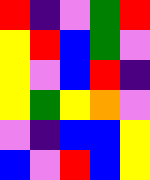[["red", "indigo", "violet", "green", "red"], ["yellow", "red", "blue", "green", "violet"], ["yellow", "violet", "blue", "red", "indigo"], ["yellow", "green", "yellow", "orange", "violet"], ["violet", "indigo", "blue", "blue", "yellow"], ["blue", "violet", "red", "blue", "yellow"]]